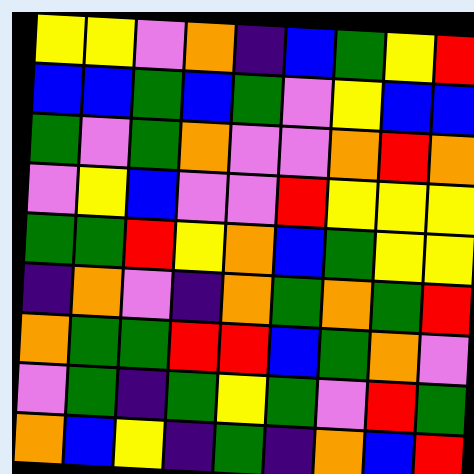[["yellow", "yellow", "violet", "orange", "indigo", "blue", "green", "yellow", "red"], ["blue", "blue", "green", "blue", "green", "violet", "yellow", "blue", "blue"], ["green", "violet", "green", "orange", "violet", "violet", "orange", "red", "orange"], ["violet", "yellow", "blue", "violet", "violet", "red", "yellow", "yellow", "yellow"], ["green", "green", "red", "yellow", "orange", "blue", "green", "yellow", "yellow"], ["indigo", "orange", "violet", "indigo", "orange", "green", "orange", "green", "red"], ["orange", "green", "green", "red", "red", "blue", "green", "orange", "violet"], ["violet", "green", "indigo", "green", "yellow", "green", "violet", "red", "green"], ["orange", "blue", "yellow", "indigo", "green", "indigo", "orange", "blue", "red"]]